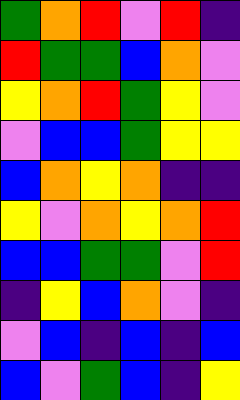[["green", "orange", "red", "violet", "red", "indigo"], ["red", "green", "green", "blue", "orange", "violet"], ["yellow", "orange", "red", "green", "yellow", "violet"], ["violet", "blue", "blue", "green", "yellow", "yellow"], ["blue", "orange", "yellow", "orange", "indigo", "indigo"], ["yellow", "violet", "orange", "yellow", "orange", "red"], ["blue", "blue", "green", "green", "violet", "red"], ["indigo", "yellow", "blue", "orange", "violet", "indigo"], ["violet", "blue", "indigo", "blue", "indigo", "blue"], ["blue", "violet", "green", "blue", "indigo", "yellow"]]